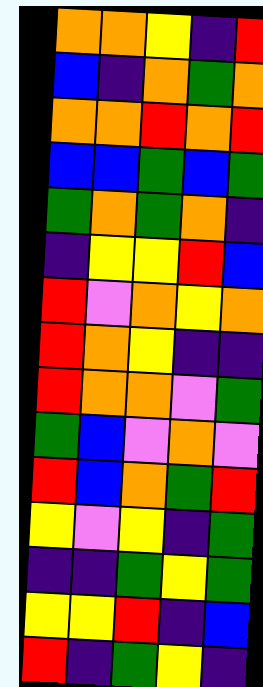[["orange", "orange", "yellow", "indigo", "red"], ["blue", "indigo", "orange", "green", "orange"], ["orange", "orange", "red", "orange", "red"], ["blue", "blue", "green", "blue", "green"], ["green", "orange", "green", "orange", "indigo"], ["indigo", "yellow", "yellow", "red", "blue"], ["red", "violet", "orange", "yellow", "orange"], ["red", "orange", "yellow", "indigo", "indigo"], ["red", "orange", "orange", "violet", "green"], ["green", "blue", "violet", "orange", "violet"], ["red", "blue", "orange", "green", "red"], ["yellow", "violet", "yellow", "indigo", "green"], ["indigo", "indigo", "green", "yellow", "green"], ["yellow", "yellow", "red", "indigo", "blue"], ["red", "indigo", "green", "yellow", "indigo"]]